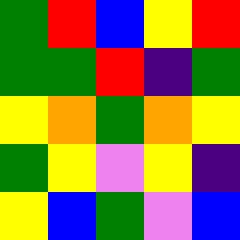[["green", "red", "blue", "yellow", "red"], ["green", "green", "red", "indigo", "green"], ["yellow", "orange", "green", "orange", "yellow"], ["green", "yellow", "violet", "yellow", "indigo"], ["yellow", "blue", "green", "violet", "blue"]]